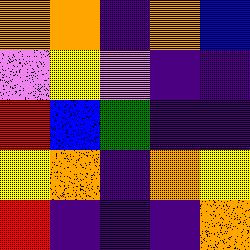[["orange", "orange", "indigo", "orange", "blue"], ["violet", "yellow", "violet", "indigo", "indigo"], ["red", "blue", "green", "indigo", "indigo"], ["yellow", "orange", "indigo", "orange", "yellow"], ["red", "indigo", "indigo", "indigo", "orange"]]